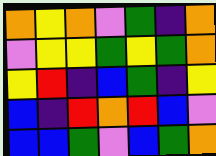[["orange", "yellow", "orange", "violet", "green", "indigo", "orange"], ["violet", "yellow", "yellow", "green", "yellow", "green", "orange"], ["yellow", "red", "indigo", "blue", "green", "indigo", "yellow"], ["blue", "indigo", "red", "orange", "red", "blue", "violet"], ["blue", "blue", "green", "violet", "blue", "green", "orange"]]